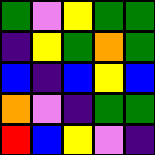[["green", "violet", "yellow", "green", "green"], ["indigo", "yellow", "green", "orange", "green"], ["blue", "indigo", "blue", "yellow", "blue"], ["orange", "violet", "indigo", "green", "green"], ["red", "blue", "yellow", "violet", "indigo"]]